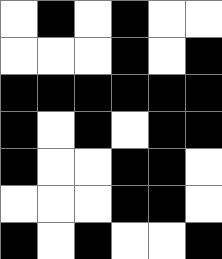[["white", "black", "white", "black", "white", "white"], ["white", "white", "white", "black", "white", "black"], ["black", "black", "black", "black", "black", "black"], ["black", "white", "black", "white", "black", "black"], ["black", "white", "white", "black", "black", "white"], ["white", "white", "white", "black", "black", "white"], ["black", "white", "black", "white", "white", "black"]]